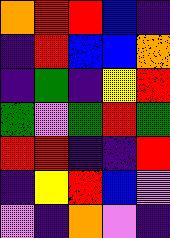[["orange", "red", "red", "blue", "indigo"], ["indigo", "red", "blue", "blue", "orange"], ["indigo", "green", "indigo", "yellow", "red"], ["green", "violet", "green", "red", "green"], ["red", "red", "indigo", "indigo", "red"], ["indigo", "yellow", "red", "blue", "violet"], ["violet", "indigo", "orange", "violet", "indigo"]]